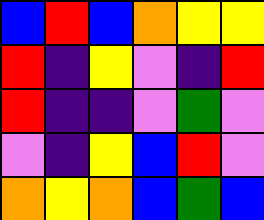[["blue", "red", "blue", "orange", "yellow", "yellow"], ["red", "indigo", "yellow", "violet", "indigo", "red"], ["red", "indigo", "indigo", "violet", "green", "violet"], ["violet", "indigo", "yellow", "blue", "red", "violet"], ["orange", "yellow", "orange", "blue", "green", "blue"]]